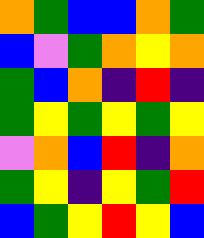[["orange", "green", "blue", "blue", "orange", "green"], ["blue", "violet", "green", "orange", "yellow", "orange"], ["green", "blue", "orange", "indigo", "red", "indigo"], ["green", "yellow", "green", "yellow", "green", "yellow"], ["violet", "orange", "blue", "red", "indigo", "orange"], ["green", "yellow", "indigo", "yellow", "green", "red"], ["blue", "green", "yellow", "red", "yellow", "blue"]]